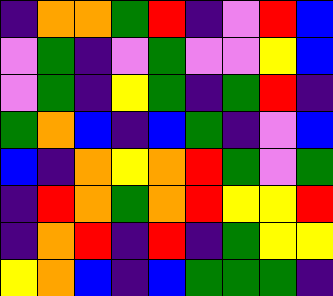[["indigo", "orange", "orange", "green", "red", "indigo", "violet", "red", "blue"], ["violet", "green", "indigo", "violet", "green", "violet", "violet", "yellow", "blue"], ["violet", "green", "indigo", "yellow", "green", "indigo", "green", "red", "indigo"], ["green", "orange", "blue", "indigo", "blue", "green", "indigo", "violet", "blue"], ["blue", "indigo", "orange", "yellow", "orange", "red", "green", "violet", "green"], ["indigo", "red", "orange", "green", "orange", "red", "yellow", "yellow", "red"], ["indigo", "orange", "red", "indigo", "red", "indigo", "green", "yellow", "yellow"], ["yellow", "orange", "blue", "indigo", "blue", "green", "green", "green", "indigo"]]